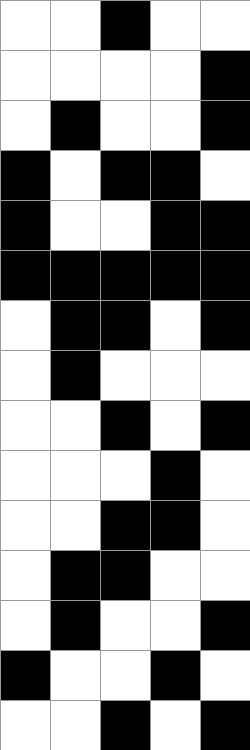[["white", "white", "black", "white", "white"], ["white", "white", "white", "white", "black"], ["white", "black", "white", "white", "black"], ["black", "white", "black", "black", "white"], ["black", "white", "white", "black", "black"], ["black", "black", "black", "black", "black"], ["white", "black", "black", "white", "black"], ["white", "black", "white", "white", "white"], ["white", "white", "black", "white", "black"], ["white", "white", "white", "black", "white"], ["white", "white", "black", "black", "white"], ["white", "black", "black", "white", "white"], ["white", "black", "white", "white", "black"], ["black", "white", "white", "black", "white"], ["white", "white", "black", "white", "black"]]